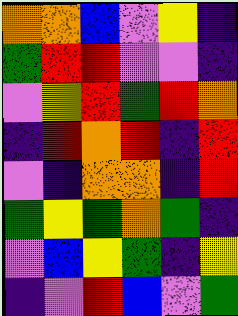[["orange", "orange", "blue", "violet", "yellow", "indigo"], ["green", "red", "red", "violet", "violet", "indigo"], ["violet", "yellow", "red", "green", "red", "orange"], ["indigo", "red", "orange", "red", "indigo", "red"], ["violet", "indigo", "orange", "orange", "indigo", "red"], ["green", "yellow", "green", "orange", "green", "indigo"], ["violet", "blue", "yellow", "green", "indigo", "yellow"], ["indigo", "violet", "red", "blue", "violet", "green"]]